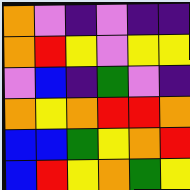[["orange", "violet", "indigo", "violet", "indigo", "indigo"], ["orange", "red", "yellow", "violet", "yellow", "yellow"], ["violet", "blue", "indigo", "green", "violet", "indigo"], ["orange", "yellow", "orange", "red", "red", "orange"], ["blue", "blue", "green", "yellow", "orange", "red"], ["blue", "red", "yellow", "orange", "green", "yellow"]]